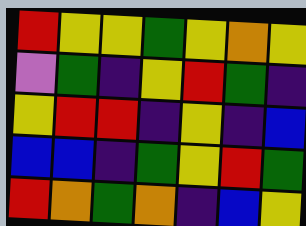[["red", "yellow", "yellow", "green", "yellow", "orange", "yellow"], ["violet", "green", "indigo", "yellow", "red", "green", "indigo"], ["yellow", "red", "red", "indigo", "yellow", "indigo", "blue"], ["blue", "blue", "indigo", "green", "yellow", "red", "green"], ["red", "orange", "green", "orange", "indigo", "blue", "yellow"]]